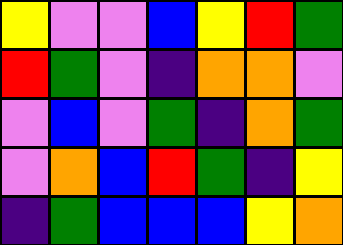[["yellow", "violet", "violet", "blue", "yellow", "red", "green"], ["red", "green", "violet", "indigo", "orange", "orange", "violet"], ["violet", "blue", "violet", "green", "indigo", "orange", "green"], ["violet", "orange", "blue", "red", "green", "indigo", "yellow"], ["indigo", "green", "blue", "blue", "blue", "yellow", "orange"]]